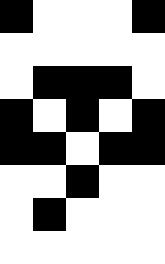[["black", "white", "white", "white", "black"], ["white", "white", "white", "white", "white"], ["white", "black", "black", "black", "white"], ["black", "white", "black", "white", "black"], ["black", "black", "white", "black", "black"], ["white", "white", "black", "white", "white"], ["white", "black", "white", "white", "white"], ["white", "white", "white", "white", "white"]]